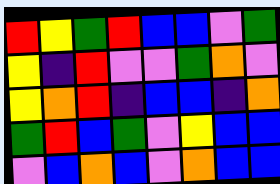[["red", "yellow", "green", "red", "blue", "blue", "violet", "green"], ["yellow", "indigo", "red", "violet", "violet", "green", "orange", "violet"], ["yellow", "orange", "red", "indigo", "blue", "blue", "indigo", "orange"], ["green", "red", "blue", "green", "violet", "yellow", "blue", "blue"], ["violet", "blue", "orange", "blue", "violet", "orange", "blue", "blue"]]